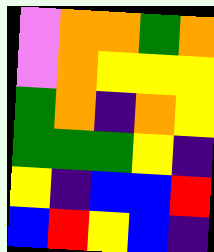[["violet", "orange", "orange", "green", "orange"], ["violet", "orange", "yellow", "yellow", "yellow"], ["green", "orange", "indigo", "orange", "yellow"], ["green", "green", "green", "yellow", "indigo"], ["yellow", "indigo", "blue", "blue", "red"], ["blue", "red", "yellow", "blue", "indigo"]]